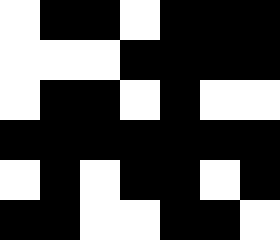[["white", "black", "black", "white", "black", "black", "black"], ["white", "white", "white", "black", "black", "black", "black"], ["white", "black", "black", "white", "black", "white", "white"], ["black", "black", "black", "black", "black", "black", "black"], ["white", "black", "white", "black", "black", "white", "black"], ["black", "black", "white", "white", "black", "black", "white"]]